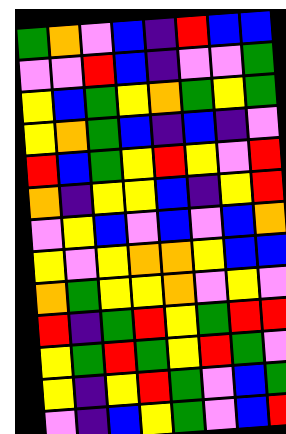[["green", "orange", "violet", "blue", "indigo", "red", "blue", "blue"], ["violet", "violet", "red", "blue", "indigo", "violet", "violet", "green"], ["yellow", "blue", "green", "yellow", "orange", "green", "yellow", "green"], ["yellow", "orange", "green", "blue", "indigo", "blue", "indigo", "violet"], ["red", "blue", "green", "yellow", "red", "yellow", "violet", "red"], ["orange", "indigo", "yellow", "yellow", "blue", "indigo", "yellow", "red"], ["violet", "yellow", "blue", "violet", "blue", "violet", "blue", "orange"], ["yellow", "violet", "yellow", "orange", "orange", "yellow", "blue", "blue"], ["orange", "green", "yellow", "yellow", "orange", "violet", "yellow", "violet"], ["red", "indigo", "green", "red", "yellow", "green", "red", "red"], ["yellow", "green", "red", "green", "yellow", "red", "green", "violet"], ["yellow", "indigo", "yellow", "red", "green", "violet", "blue", "green"], ["violet", "indigo", "blue", "yellow", "green", "violet", "blue", "red"]]